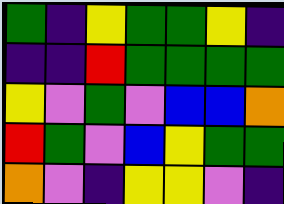[["green", "indigo", "yellow", "green", "green", "yellow", "indigo"], ["indigo", "indigo", "red", "green", "green", "green", "green"], ["yellow", "violet", "green", "violet", "blue", "blue", "orange"], ["red", "green", "violet", "blue", "yellow", "green", "green"], ["orange", "violet", "indigo", "yellow", "yellow", "violet", "indigo"]]